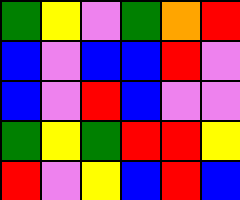[["green", "yellow", "violet", "green", "orange", "red"], ["blue", "violet", "blue", "blue", "red", "violet"], ["blue", "violet", "red", "blue", "violet", "violet"], ["green", "yellow", "green", "red", "red", "yellow"], ["red", "violet", "yellow", "blue", "red", "blue"]]